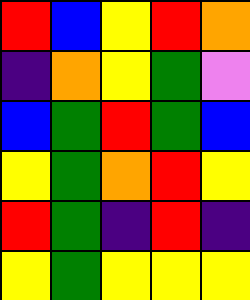[["red", "blue", "yellow", "red", "orange"], ["indigo", "orange", "yellow", "green", "violet"], ["blue", "green", "red", "green", "blue"], ["yellow", "green", "orange", "red", "yellow"], ["red", "green", "indigo", "red", "indigo"], ["yellow", "green", "yellow", "yellow", "yellow"]]